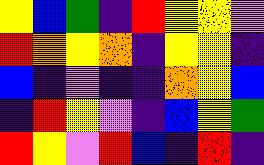[["yellow", "blue", "green", "indigo", "red", "yellow", "yellow", "violet"], ["red", "orange", "yellow", "orange", "indigo", "yellow", "yellow", "indigo"], ["blue", "indigo", "violet", "indigo", "indigo", "orange", "yellow", "blue"], ["indigo", "red", "yellow", "violet", "indigo", "blue", "yellow", "green"], ["red", "yellow", "violet", "red", "blue", "indigo", "red", "indigo"]]